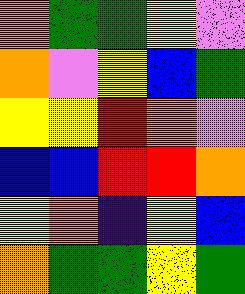[["orange", "green", "green", "yellow", "violet"], ["orange", "violet", "yellow", "blue", "green"], ["yellow", "yellow", "red", "orange", "violet"], ["blue", "blue", "red", "red", "orange"], ["yellow", "orange", "indigo", "yellow", "blue"], ["orange", "green", "green", "yellow", "green"]]